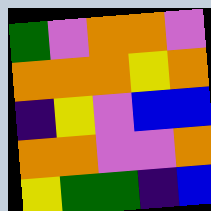[["green", "violet", "orange", "orange", "violet"], ["orange", "orange", "orange", "yellow", "orange"], ["indigo", "yellow", "violet", "blue", "blue"], ["orange", "orange", "violet", "violet", "orange"], ["yellow", "green", "green", "indigo", "blue"]]